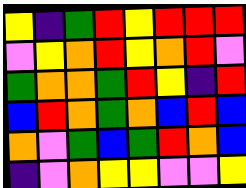[["yellow", "indigo", "green", "red", "yellow", "red", "red", "red"], ["violet", "yellow", "orange", "red", "yellow", "orange", "red", "violet"], ["green", "orange", "orange", "green", "red", "yellow", "indigo", "red"], ["blue", "red", "orange", "green", "orange", "blue", "red", "blue"], ["orange", "violet", "green", "blue", "green", "red", "orange", "blue"], ["indigo", "violet", "orange", "yellow", "yellow", "violet", "violet", "yellow"]]